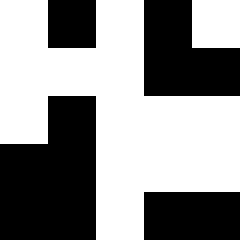[["white", "black", "white", "black", "white"], ["white", "white", "white", "black", "black"], ["white", "black", "white", "white", "white"], ["black", "black", "white", "white", "white"], ["black", "black", "white", "black", "black"]]